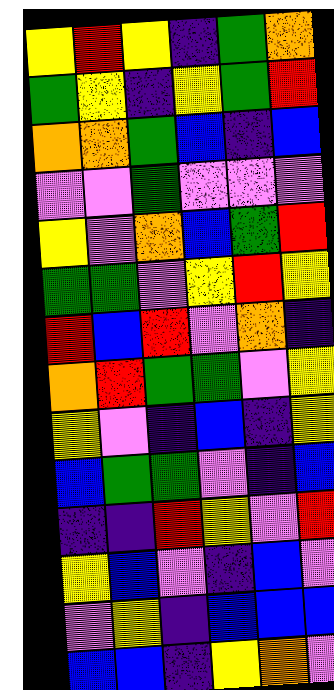[["yellow", "red", "yellow", "indigo", "green", "orange"], ["green", "yellow", "indigo", "yellow", "green", "red"], ["orange", "orange", "green", "blue", "indigo", "blue"], ["violet", "violet", "green", "violet", "violet", "violet"], ["yellow", "violet", "orange", "blue", "green", "red"], ["green", "green", "violet", "yellow", "red", "yellow"], ["red", "blue", "red", "violet", "orange", "indigo"], ["orange", "red", "green", "green", "violet", "yellow"], ["yellow", "violet", "indigo", "blue", "indigo", "yellow"], ["blue", "green", "green", "violet", "indigo", "blue"], ["indigo", "indigo", "red", "yellow", "violet", "red"], ["yellow", "blue", "violet", "indigo", "blue", "violet"], ["violet", "yellow", "indigo", "blue", "blue", "blue"], ["blue", "blue", "indigo", "yellow", "orange", "violet"]]